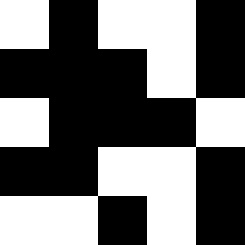[["white", "black", "white", "white", "black"], ["black", "black", "black", "white", "black"], ["white", "black", "black", "black", "white"], ["black", "black", "white", "white", "black"], ["white", "white", "black", "white", "black"]]